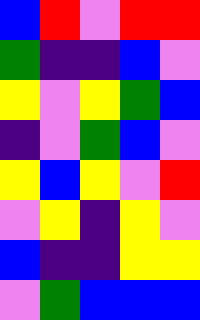[["blue", "red", "violet", "red", "red"], ["green", "indigo", "indigo", "blue", "violet"], ["yellow", "violet", "yellow", "green", "blue"], ["indigo", "violet", "green", "blue", "violet"], ["yellow", "blue", "yellow", "violet", "red"], ["violet", "yellow", "indigo", "yellow", "violet"], ["blue", "indigo", "indigo", "yellow", "yellow"], ["violet", "green", "blue", "blue", "blue"]]